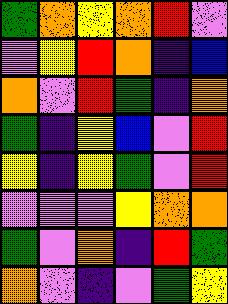[["green", "orange", "yellow", "orange", "red", "violet"], ["violet", "yellow", "red", "orange", "indigo", "blue"], ["orange", "violet", "red", "green", "indigo", "orange"], ["green", "indigo", "yellow", "blue", "violet", "red"], ["yellow", "indigo", "yellow", "green", "violet", "red"], ["violet", "violet", "violet", "yellow", "orange", "orange"], ["green", "violet", "orange", "indigo", "red", "green"], ["orange", "violet", "indigo", "violet", "green", "yellow"]]